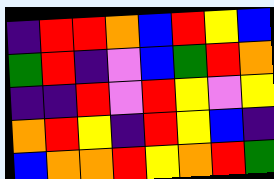[["indigo", "red", "red", "orange", "blue", "red", "yellow", "blue"], ["green", "red", "indigo", "violet", "blue", "green", "red", "orange"], ["indigo", "indigo", "red", "violet", "red", "yellow", "violet", "yellow"], ["orange", "red", "yellow", "indigo", "red", "yellow", "blue", "indigo"], ["blue", "orange", "orange", "red", "yellow", "orange", "red", "green"]]